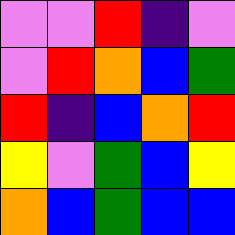[["violet", "violet", "red", "indigo", "violet"], ["violet", "red", "orange", "blue", "green"], ["red", "indigo", "blue", "orange", "red"], ["yellow", "violet", "green", "blue", "yellow"], ["orange", "blue", "green", "blue", "blue"]]